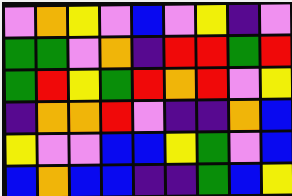[["violet", "orange", "yellow", "violet", "blue", "violet", "yellow", "indigo", "violet"], ["green", "green", "violet", "orange", "indigo", "red", "red", "green", "red"], ["green", "red", "yellow", "green", "red", "orange", "red", "violet", "yellow"], ["indigo", "orange", "orange", "red", "violet", "indigo", "indigo", "orange", "blue"], ["yellow", "violet", "violet", "blue", "blue", "yellow", "green", "violet", "blue"], ["blue", "orange", "blue", "blue", "indigo", "indigo", "green", "blue", "yellow"]]